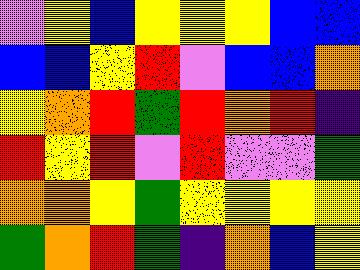[["violet", "yellow", "blue", "yellow", "yellow", "yellow", "blue", "blue"], ["blue", "blue", "yellow", "red", "violet", "blue", "blue", "orange"], ["yellow", "orange", "red", "green", "red", "orange", "red", "indigo"], ["red", "yellow", "red", "violet", "red", "violet", "violet", "green"], ["orange", "orange", "yellow", "green", "yellow", "yellow", "yellow", "yellow"], ["green", "orange", "red", "green", "indigo", "orange", "blue", "yellow"]]